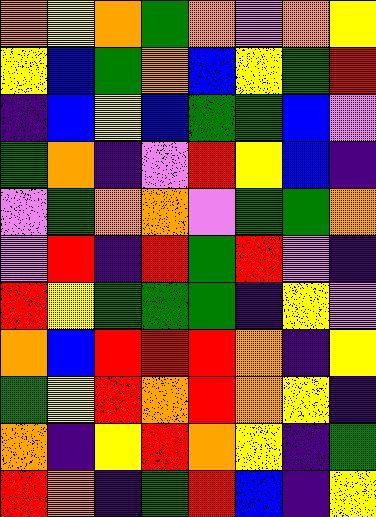[["orange", "yellow", "orange", "green", "orange", "violet", "orange", "yellow"], ["yellow", "blue", "green", "orange", "blue", "yellow", "green", "red"], ["indigo", "blue", "yellow", "blue", "green", "green", "blue", "violet"], ["green", "orange", "indigo", "violet", "red", "yellow", "blue", "indigo"], ["violet", "green", "orange", "orange", "violet", "green", "green", "orange"], ["violet", "red", "indigo", "red", "green", "red", "violet", "indigo"], ["red", "yellow", "green", "green", "green", "indigo", "yellow", "violet"], ["orange", "blue", "red", "red", "red", "orange", "indigo", "yellow"], ["green", "yellow", "red", "orange", "red", "orange", "yellow", "indigo"], ["orange", "indigo", "yellow", "red", "orange", "yellow", "indigo", "green"], ["red", "orange", "indigo", "green", "red", "blue", "indigo", "yellow"]]